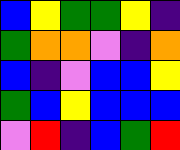[["blue", "yellow", "green", "green", "yellow", "indigo"], ["green", "orange", "orange", "violet", "indigo", "orange"], ["blue", "indigo", "violet", "blue", "blue", "yellow"], ["green", "blue", "yellow", "blue", "blue", "blue"], ["violet", "red", "indigo", "blue", "green", "red"]]